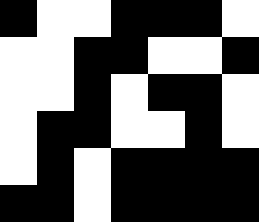[["black", "white", "white", "black", "black", "black", "white"], ["white", "white", "black", "black", "white", "white", "black"], ["white", "white", "black", "white", "black", "black", "white"], ["white", "black", "black", "white", "white", "black", "white"], ["white", "black", "white", "black", "black", "black", "black"], ["black", "black", "white", "black", "black", "black", "black"]]